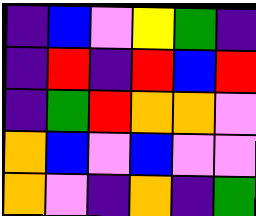[["indigo", "blue", "violet", "yellow", "green", "indigo"], ["indigo", "red", "indigo", "red", "blue", "red"], ["indigo", "green", "red", "orange", "orange", "violet"], ["orange", "blue", "violet", "blue", "violet", "violet"], ["orange", "violet", "indigo", "orange", "indigo", "green"]]